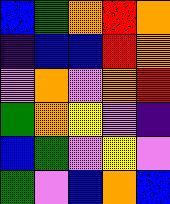[["blue", "green", "orange", "red", "orange"], ["indigo", "blue", "blue", "red", "orange"], ["violet", "orange", "violet", "orange", "red"], ["green", "orange", "yellow", "violet", "indigo"], ["blue", "green", "violet", "yellow", "violet"], ["green", "violet", "blue", "orange", "blue"]]